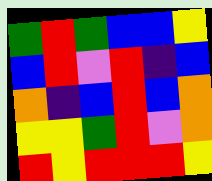[["green", "red", "green", "blue", "blue", "yellow"], ["blue", "red", "violet", "red", "indigo", "blue"], ["orange", "indigo", "blue", "red", "blue", "orange"], ["yellow", "yellow", "green", "red", "violet", "orange"], ["red", "yellow", "red", "red", "red", "yellow"]]